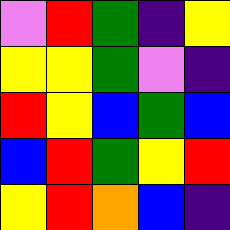[["violet", "red", "green", "indigo", "yellow"], ["yellow", "yellow", "green", "violet", "indigo"], ["red", "yellow", "blue", "green", "blue"], ["blue", "red", "green", "yellow", "red"], ["yellow", "red", "orange", "blue", "indigo"]]